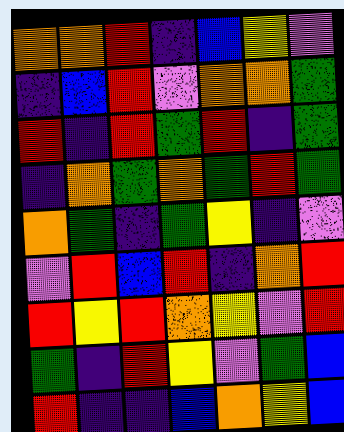[["orange", "orange", "red", "indigo", "blue", "yellow", "violet"], ["indigo", "blue", "red", "violet", "orange", "orange", "green"], ["red", "indigo", "red", "green", "red", "indigo", "green"], ["indigo", "orange", "green", "orange", "green", "red", "green"], ["orange", "green", "indigo", "green", "yellow", "indigo", "violet"], ["violet", "red", "blue", "red", "indigo", "orange", "red"], ["red", "yellow", "red", "orange", "yellow", "violet", "red"], ["green", "indigo", "red", "yellow", "violet", "green", "blue"], ["red", "indigo", "indigo", "blue", "orange", "yellow", "blue"]]